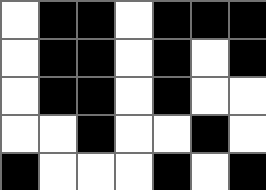[["white", "black", "black", "white", "black", "black", "black"], ["white", "black", "black", "white", "black", "white", "black"], ["white", "black", "black", "white", "black", "white", "white"], ["white", "white", "black", "white", "white", "black", "white"], ["black", "white", "white", "white", "black", "white", "black"]]